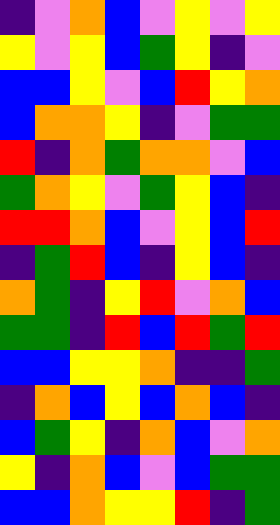[["indigo", "violet", "orange", "blue", "violet", "yellow", "violet", "yellow"], ["yellow", "violet", "yellow", "blue", "green", "yellow", "indigo", "violet"], ["blue", "blue", "yellow", "violet", "blue", "red", "yellow", "orange"], ["blue", "orange", "orange", "yellow", "indigo", "violet", "green", "green"], ["red", "indigo", "orange", "green", "orange", "orange", "violet", "blue"], ["green", "orange", "yellow", "violet", "green", "yellow", "blue", "indigo"], ["red", "red", "orange", "blue", "violet", "yellow", "blue", "red"], ["indigo", "green", "red", "blue", "indigo", "yellow", "blue", "indigo"], ["orange", "green", "indigo", "yellow", "red", "violet", "orange", "blue"], ["green", "green", "indigo", "red", "blue", "red", "green", "red"], ["blue", "blue", "yellow", "yellow", "orange", "indigo", "indigo", "green"], ["indigo", "orange", "blue", "yellow", "blue", "orange", "blue", "indigo"], ["blue", "green", "yellow", "indigo", "orange", "blue", "violet", "orange"], ["yellow", "indigo", "orange", "blue", "violet", "blue", "green", "green"], ["blue", "blue", "orange", "yellow", "yellow", "red", "indigo", "green"]]